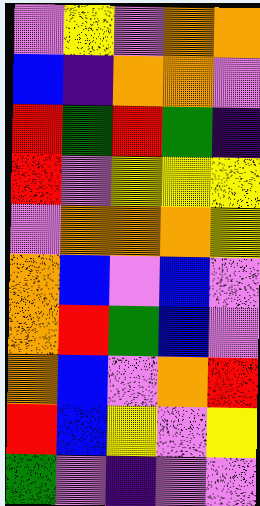[["violet", "yellow", "violet", "orange", "orange"], ["blue", "indigo", "orange", "orange", "violet"], ["red", "green", "red", "green", "indigo"], ["red", "violet", "yellow", "yellow", "yellow"], ["violet", "orange", "orange", "orange", "yellow"], ["orange", "blue", "violet", "blue", "violet"], ["orange", "red", "green", "blue", "violet"], ["orange", "blue", "violet", "orange", "red"], ["red", "blue", "yellow", "violet", "yellow"], ["green", "violet", "indigo", "violet", "violet"]]